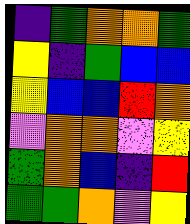[["indigo", "green", "orange", "orange", "green"], ["yellow", "indigo", "green", "blue", "blue"], ["yellow", "blue", "blue", "red", "orange"], ["violet", "orange", "orange", "violet", "yellow"], ["green", "orange", "blue", "indigo", "red"], ["green", "green", "orange", "violet", "yellow"]]